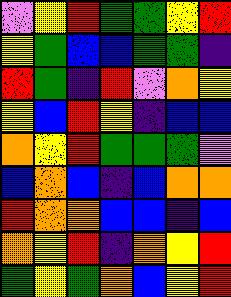[["violet", "yellow", "red", "green", "green", "yellow", "red"], ["yellow", "green", "blue", "blue", "green", "green", "indigo"], ["red", "green", "indigo", "red", "violet", "orange", "yellow"], ["yellow", "blue", "red", "yellow", "indigo", "blue", "blue"], ["orange", "yellow", "red", "green", "green", "green", "violet"], ["blue", "orange", "blue", "indigo", "blue", "orange", "orange"], ["red", "orange", "orange", "blue", "blue", "indigo", "blue"], ["orange", "yellow", "red", "indigo", "orange", "yellow", "red"], ["green", "yellow", "green", "orange", "blue", "yellow", "red"]]